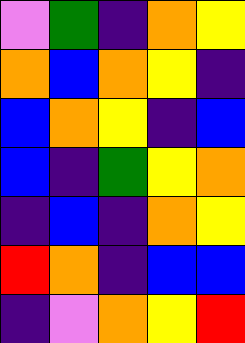[["violet", "green", "indigo", "orange", "yellow"], ["orange", "blue", "orange", "yellow", "indigo"], ["blue", "orange", "yellow", "indigo", "blue"], ["blue", "indigo", "green", "yellow", "orange"], ["indigo", "blue", "indigo", "orange", "yellow"], ["red", "orange", "indigo", "blue", "blue"], ["indigo", "violet", "orange", "yellow", "red"]]